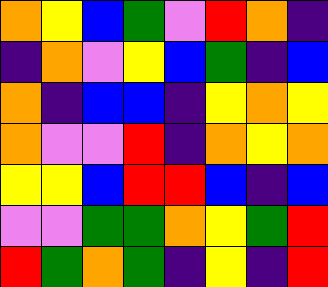[["orange", "yellow", "blue", "green", "violet", "red", "orange", "indigo"], ["indigo", "orange", "violet", "yellow", "blue", "green", "indigo", "blue"], ["orange", "indigo", "blue", "blue", "indigo", "yellow", "orange", "yellow"], ["orange", "violet", "violet", "red", "indigo", "orange", "yellow", "orange"], ["yellow", "yellow", "blue", "red", "red", "blue", "indigo", "blue"], ["violet", "violet", "green", "green", "orange", "yellow", "green", "red"], ["red", "green", "orange", "green", "indigo", "yellow", "indigo", "red"]]